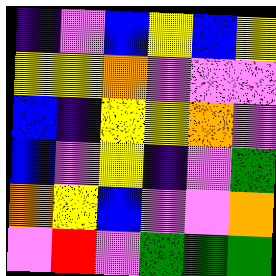[["indigo", "violet", "blue", "yellow", "blue", "yellow"], ["yellow", "yellow", "orange", "violet", "violet", "violet"], ["blue", "indigo", "yellow", "yellow", "orange", "violet"], ["blue", "violet", "yellow", "indigo", "violet", "green"], ["orange", "yellow", "blue", "violet", "violet", "orange"], ["violet", "red", "violet", "green", "green", "green"]]